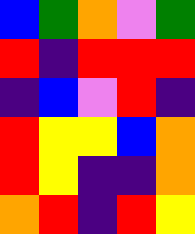[["blue", "green", "orange", "violet", "green"], ["red", "indigo", "red", "red", "red"], ["indigo", "blue", "violet", "red", "indigo"], ["red", "yellow", "yellow", "blue", "orange"], ["red", "yellow", "indigo", "indigo", "orange"], ["orange", "red", "indigo", "red", "yellow"]]